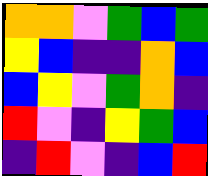[["orange", "orange", "violet", "green", "blue", "green"], ["yellow", "blue", "indigo", "indigo", "orange", "blue"], ["blue", "yellow", "violet", "green", "orange", "indigo"], ["red", "violet", "indigo", "yellow", "green", "blue"], ["indigo", "red", "violet", "indigo", "blue", "red"]]